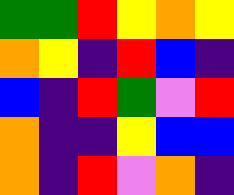[["green", "green", "red", "yellow", "orange", "yellow"], ["orange", "yellow", "indigo", "red", "blue", "indigo"], ["blue", "indigo", "red", "green", "violet", "red"], ["orange", "indigo", "indigo", "yellow", "blue", "blue"], ["orange", "indigo", "red", "violet", "orange", "indigo"]]